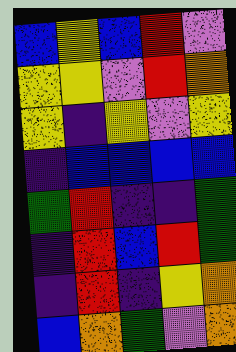[["blue", "yellow", "blue", "red", "violet"], ["yellow", "yellow", "violet", "red", "orange"], ["yellow", "indigo", "yellow", "violet", "yellow"], ["indigo", "blue", "blue", "blue", "blue"], ["green", "red", "indigo", "indigo", "green"], ["indigo", "red", "blue", "red", "green"], ["indigo", "red", "indigo", "yellow", "orange"], ["blue", "orange", "green", "violet", "orange"]]